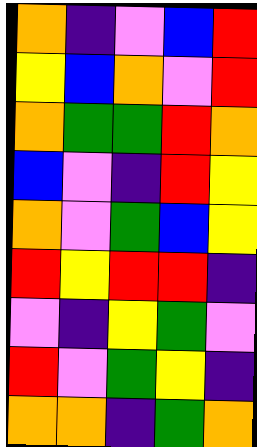[["orange", "indigo", "violet", "blue", "red"], ["yellow", "blue", "orange", "violet", "red"], ["orange", "green", "green", "red", "orange"], ["blue", "violet", "indigo", "red", "yellow"], ["orange", "violet", "green", "blue", "yellow"], ["red", "yellow", "red", "red", "indigo"], ["violet", "indigo", "yellow", "green", "violet"], ["red", "violet", "green", "yellow", "indigo"], ["orange", "orange", "indigo", "green", "orange"]]